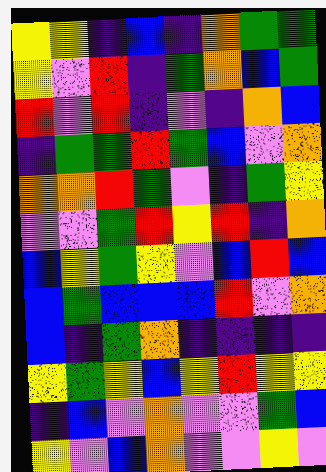[["yellow", "yellow", "indigo", "blue", "indigo", "orange", "green", "green"], ["yellow", "violet", "red", "indigo", "green", "orange", "blue", "green"], ["red", "violet", "red", "indigo", "violet", "indigo", "orange", "blue"], ["indigo", "green", "green", "red", "green", "blue", "violet", "orange"], ["orange", "orange", "red", "green", "violet", "indigo", "green", "yellow"], ["violet", "violet", "green", "red", "yellow", "red", "indigo", "orange"], ["blue", "yellow", "green", "yellow", "violet", "blue", "red", "blue"], ["blue", "green", "blue", "blue", "blue", "red", "violet", "orange"], ["blue", "indigo", "green", "orange", "indigo", "indigo", "indigo", "indigo"], ["yellow", "green", "yellow", "blue", "yellow", "red", "yellow", "yellow"], ["indigo", "blue", "violet", "orange", "violet", "violet", "green", "blue"], ["yellow", "violet", "blue", "orange", "violet", "violet", "yellow", "violet"]]